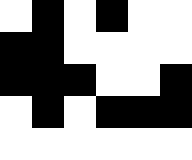[["white", "black", "white", "black", "white", "white"], ["black", "black", "white", "white", "white", "white"], ["black", "black", "black", "white", "white", "black"], ["white", "black", "white", "black", "black", "black"], ["white", "white", "white", "white", "white", "white"]]